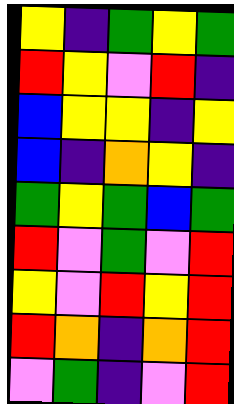[["yellow", "indigo", "green", "yellow", "green"], ["red", "yellow", "violet", "red", "indigo"], ["blue", "yellow", "yellow", "indigo", "yellow"], ["blue", "indigo", "orange", "yellow", "indigo"], ["green", "yellow", "green", "blue", "green"], ["red", "violet", "green", "violet", "red"], ["yellow", "violet", "red", "yellow", "red"], ["red", "orange", "indigo", "orange", "red"], ["violet", "green", "indigo", "violet", "red"]]